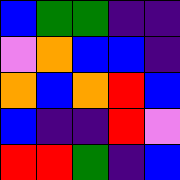[["blue", "green", "green", "indigo", "indigo"], ["violet", "orange", "blue", "blue", "indigo"], ["orange", "blue", "orange", "red", "blue"], ["blue", "indigo", "indigo", "red", "violet"], ["red", "red", "green", "indigo", "blue"]]